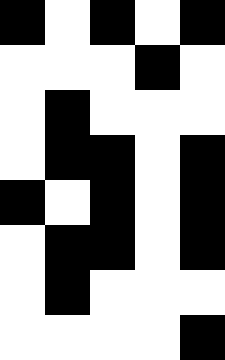[["black", "white", "black", "white", "black"], ["white", "white", "white", "black", "white"], ["white", "black", "white", "white", "white"], ["white", "black", "black", "white", "black"], ["black", "white", "black", "white", "black"], ["white", "black", "black", "white", "black"], ["white", "black", "white", "white", "white"], ["white", "white", "white", "white", "black"]]